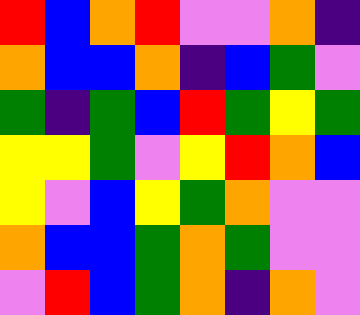[["red", "blue", "orange", "red", "violet", "violet", "orange", "indigo"], ["orange", "blue", "blue", "orange", "indigo", "blue", "green", "violet"], ["green", "indigo", "green", "blue", "red", "green", "yellow", "green"], ["yellow", "yellow", "green", "violet", "yellow", "red", "orange", "blue"], ["yellow", "violet", "blue", "yellow", "green", "orange", "violet", "violet"], ["orange", "blue", "blue", "green", "orange", "green", "violet", "violet"], ["violet", "red", "blue", "green", "orange", "indigo", "orange", "violet"]]